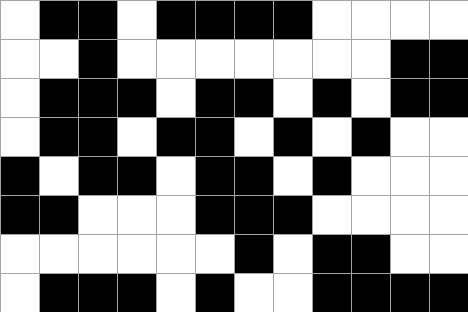[["white", "black", "black", "white", "black", "black", "black", "black", "white", "white", "white", "white"], ["white", "white", "black", "white", "white", "white", "white", "white", "white", "white", "black", "black"], ["white", "black", "black", "black", "white", "black", "black", "white", "black", "white", "black", "black"], ["white", "black", "black", "white", "black", "black", "white", "black", "white", "black", "white", "white"], ["black", "white", "black", "black", "white", "black", "black", "white", "black", "white", "white", "white"], ["black", "black", "white", "white", "white", "black", "black", "black", "white", "white", "white", "white"], ["white", "white", "white", "white", "white", "white", "black", "white", "black", "black", "white", "white"], ["white", "black", "black", "black", "white", "black", "white", "white", "black", "black", "black", "black"]]